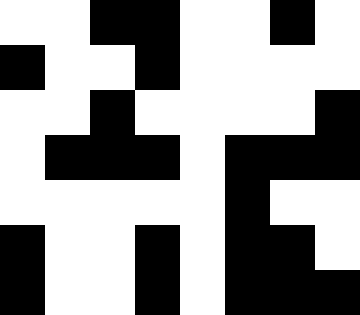[["white", "white", "black", "black", "white", "white", "black", "white"], ["black", "white", "white", "black", "white", "white", "white", "white"], ["white", "white", "black", "white", "white", "white", "white", "black"], ["white", "black", "black", "black", "white", "black", "black", "black"], ["white", "white", "white", "white", "white", "black", "white", "white"], ["black", "white", "white", "black", "white", "black", "black", "white"], ["black", "white", "white", "black", "white", "black", "black", "black"]]